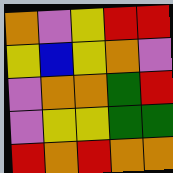[["orange", "violet", "yellow", "red", "red"], ["yellow", "blue", "yellow", "orange", "violet"], ["violet", "orange", "orange", "green", "red"], ["violet", "yellow", "yellow", "green", "green"], ["red", "orange", "red", "orange", "orange"]]